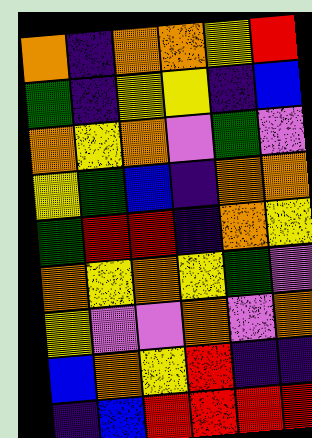[["orange", "indigo", "orange", "orange", "yellow", "red"], ["green", "indigo", "yellow", "yellow", "indigo", "blue"], ["orange", "yellow", "orange", "violet", "green", "violet"], ["yellow", "green", "blue", "indigo", "orange", "orange"], ["green", "red", "red", "indigo", "orange", "yellow"], ["orange", "yellow", "orange", "yellow", "green", "violet"], ["yellow", "violet", "violet", "orange", "violet", "orange"], ["blue", "orange", "yellow", "red", "indigo", "indigo"], ["indigo", "blue", "red", "red", "red", "red"]]